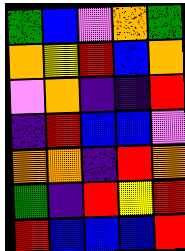[["green", "blue", "violet", "orange", "green"], ["orange", "yellow", "red", "blue", "orange"], ["violet", "orange", "indigo", "indigo", "red"], ["indigo", "red", "blue", "blue", "violet"], ["orange", "orange", "indigo", "red", "orange"], ["green", "indigo", "red", "yellow", "red"], ["red", "blue", "blue", "blue", "red"]]